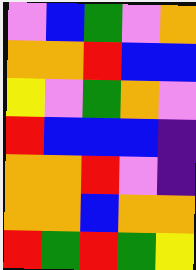[["violet", "blue", "green", "violet", "orange"], ["orange", "orange", "red", "blue", "blue"], ["yellow", "violet", "green", "orange", "violet"], ["red", "blue", "blue", "blue", "indigo"], ["orange", "orange", "red", "violet", "indigo"], ["orange", "orange", "blue", "orange", "orange"], ["red", "green", "red", "green", "yellow"]]